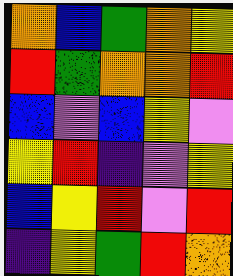[["orange", "blue", "green", "orange", "yellow"], ["red", "green", "orange", "orange", "red"], ["blue", "violet", "blue", "yellow", "violet"], ["yellow", "red", "indigo", "violet", "yellow"], ["blue", "yellow", "red", "violet", "red"], ["indigo", "yellow", "green", "red", "orange"]]